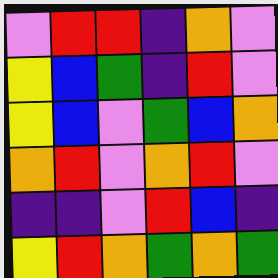[["violet", "red", "red", "indigo", "orange", "violet"], ["yellow", "blue", "green", "indigo", "red", "violet"], ["yellow", "blue", "violet", "green", "blue", "orange"], ["orange", "red", "violet", "orange", "red", "violet"], ["indigo", "indigo", "violet", "red", "blue", "indigo"], ["yellow", "red", "orange", "green", "orange", "green"]]